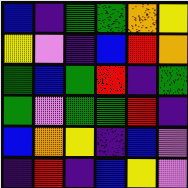[["blue", "indigo", "green", "green", "orange", "yellow"], ["yellow", "violet", "indigo", "blue", "red", "orange"], ["green", "blue", "green", "red", "indigo", "green"], ["green", "violet", "green", "green", "red", "indigo"], ["blue", "orange", "yellow", "indigo", "blue", "violet"], ["indigo", "red", "indigo", "blue", "yellow", "violet"]]